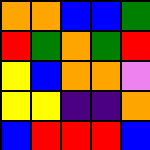[["orange", "orange", "blue", "blue", "green"], ["red", "green", "orange", "green", "red"], ["yellow", "blue", "orange", "orange", "violet"], ["yellow", "yellow", "indigo", "indigo", "orange"], ["blue", "red", "red", "red", "blue"]]